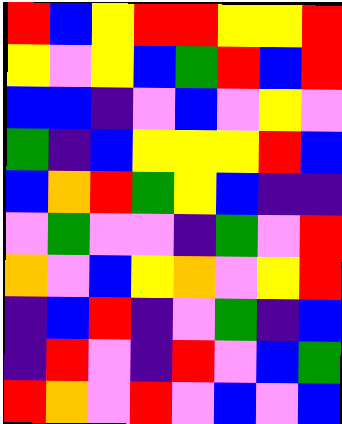[["red", "blue", "yellow", "red", "red", "yellow", "yellow", "red"], ["yellow", "violet", "yellow", "blue", "green", "red", "blue", "red"], ["blue", "blue", "indigo", "violet", "blue", "violet", "yellow", "violet"], ["green", "indigo", "blue", "yellow", "yellow", "yellow", "red", "blue"], ["blue", "orange", "red", "green", "yellow", "blue", "indigo", "indigo"], ["violet", "green", "violet", "violet", "indigo", "green", "violet", "red"], ["orange", "violet", "blue", "yellow", "orange", "violet", "yellow", "red"], ["indigo", "blue", "red", "indigo", "violet", "green", "indigo", "blue"], ["indigo", "red", "violet", "indigo", "red", "violet", "blue", "green"], ["red", "orange", "violet", "red", "violet", "blue", "violet", "blue"]]